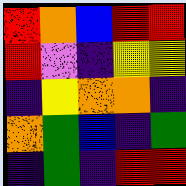[["red", "orange", "blue", "red", "red"], ["red", "violet", "indigo", "yellow", "yellow"], ["indigo", "yellow", "orange", "orange", "indigo"], ["orange", "green", "blue", "indigo", "green"], ["indigo", "green", "indigo", "red", "red"]]